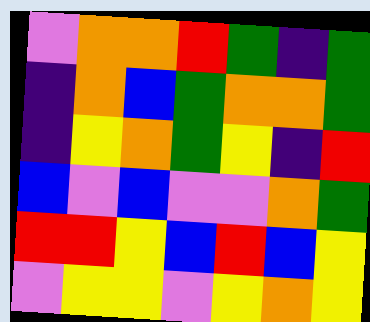[["violet", "orange", "orange", "red", "green", "indigo", "green"], ["indigo", "orange", "blue", "green", "orange", "orange", "green"], ["indigo", "yellow", "orange", "green", "yellow", "indigo", "red"], ["blue", "violet", "blue", "violet", "violet", "orange", "green"], ["red", "red", "yellow", "blue", "red", "blue", "yellow"], ["violet", "yellow", "yellow", "violet", "yellow", "orange", "yellow"]]